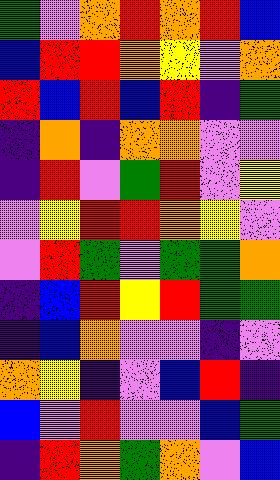[["green", "violet", "orange", "red", "orange", "red", "blue"], ["blue", "red", "red", "orange", "yellow", "violet", "orange"], ["red", "blue", "red", "blue", "red", "indigo", "green"], ["indigo", "orange", "indigo", "orange", "orange", "violet", "violet"], ["indigo", "red", "violet", "green", "red", "violet", "yellow"], ["violet", "yellow", "red", "red", "orange", "yellow", "violet"], ["violet", "red", "green", "violet", "green", "green", "orange"], ["indigo", "blue", "red", "yellow", "red", "green", "green"], ["indigo", "blue", "orange", "violet", "violet", "indigo", "violet"], ["orange", "yellow", "indigo", "violet", "blue", "red", "indigo"], ["blue", "violet", "red", "violet", "violet", "blue", "green"], ["indigo", "red", "orange", "green", "orange", "violet", "blue"]]